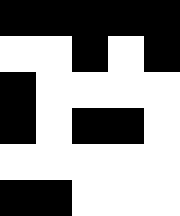[["black", "black", "black", "black", "black"], ["white", "white", "black", "white", "black"], ["black", "white", "white", "white", "white"], ["black", "white", "black", "black", "white"], ["white", "white", "white", "white", "white"], ["black", "black", "white", "white", "white"]]